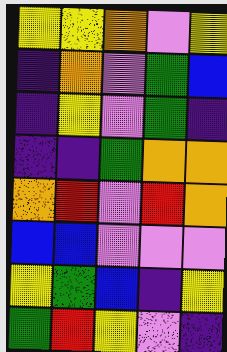[["yellow", "yellow", "orange", "violet", "yellow"], ["indigo", "orange", "violet", "green", "blue"], ["indigo", "yellow", "violet", "green", "indigo"], ["indigo", "indigo", "green", "orange", "orange"], ["orange", "red", "violet", "red", "orange"], ["blue", "blue", "violet", "violet", "violet"], ["yellow", "green", "blue", "indigo", "yellow"], ["green", "red", "yellow", "violet", "indigo"]]